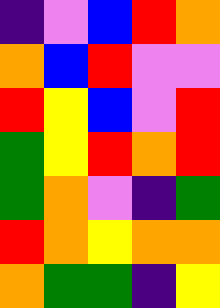[["indigo", "violet", "blue", "red", "orange"], ["orange", "blue", "red", "violet", "violet"], ["red", "yellow", "blue", "violet", "red"], ["green", "yellow", "red", "orange", "red"], ["green", "orange", "violet", "indigo", "green"], ["red", "orange", "yellow", "orange", "orange"], ["orange", "green", "green", "indigo", "yellow"]]